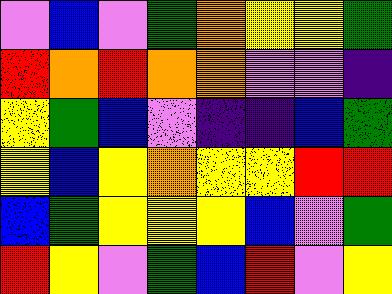[["violet", "blue", "violet", "green", "orange", "yellow", "yellow", "green"], ["red", "orange", "red", "orange", "orange", "violet", "violet", "indigo"], ["yellow", "green", "blue", "violet", "indigo", "indigo", "blue", "green"], ["yellow", "blue", "yellow", "orange", "yellow", "yellow", "red", "red"], ["blue", "green", "yellow", "yellow", "yellow", "blue", "violet", "green"], ["red", "yellow", "violet", "green", "blue", "red", "violet", "yellow"]]